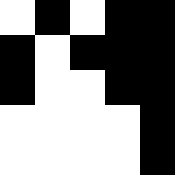[["white", "black", "white", "black", "black"], ["black", "white", "black", "black", "black"], ["black", "white", "white", "black", "black"], ["white", "white", "white", "white", "black"], ["white", "white", "white", "white", "black"]]